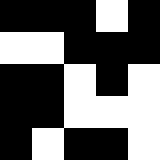[["black", "black", "black", "white", "black"], ["white", "white", "black", "black", "black"], ["black", "black", "white", "black", "white"], ["black", "black", "white", "white", "white"], ["black", "white", "black", "black", "white"]]